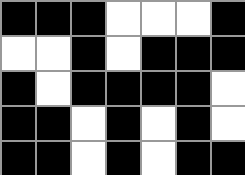[["black", "black", "black", "white", "white", "white", "black"], ["white", "white", "black", "white", "black", "black", "black"], ["black", "white", "black", "black", "black", "black", "white"], ["black", "black", "white", "black", "white", "black", "white"], ["black", "black", "white", "black", "white", "black", "black"]]